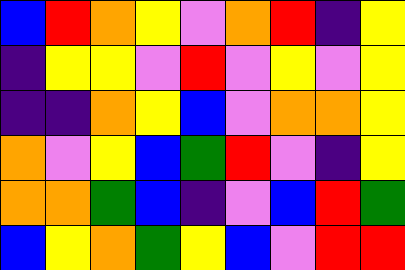[["blue", "red", "orange", "yellow", "violet", "orange", "red", "indigo", "yellow"], ["indigo", "yellow", "yellow", "violet", "red", "violet", "yellow", "violet", "yellow"], ["indigo", "indigo", "orange", "yellow", "blue", "violet", "orange", "orange", "yellow"], ["orange", "violet", "yellow", "blue", "green", "red", "violet", "indigo", "yellow"], ["orange", "orange", "green", "blue", "indigo", "violet", "blue", "red", "green"], ["blue", "yellow", "orange", "green", "yellow", "blue", "violet", "red", "red"]]